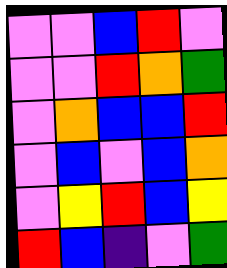[["violet", "violet", "blue", "red", "violet"], ["violet", "violet", "red", "orange", "green"], ["violet", "orange", "blue", "blue", "red"], ["violet", "blue", "violet", "blue", "orange"], ["violet", "yellow", "red", "blue", "yellow"], ["red", "blue", "indigo", "violet", "green"]]